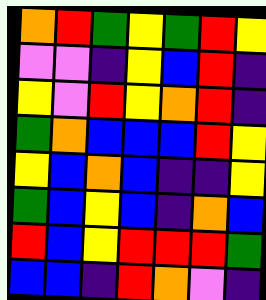[["orange", "red", "green", "yellow", "green", "red", "yellow"], ["violet", "violet", "indigo", "yellow", "blue", "red", "indigo"], ["yellow", "violet", "red", "yellow", "orange", "red", "indigo"], ["green", "orange", "blue", "blue", "blue", "red", "yellow"], ["yellow", "blue", "orange", "blue", "indigo", "indigo", "yellow"], ["green", "blue", "yellow", "blue", "indigo", "orange", "blue"], ["red", "blue", "yellow", "red", "red", "red", "green"], ["blue", "blue", "indigo", "red", "orange", "violet", "indigo"]]